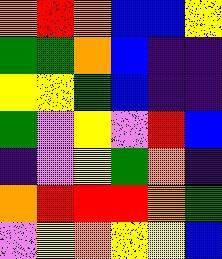[["orange", "red", "orange", "blue", "blue", "yellow"], ["green", "green", "orange", "blue", "indigo", "indigo"], ["yellow", "yellow", "green", "blue", "indigo", "indigo"], ["green", "violet", "yellow", "violet", "red", "blue"], ["indigo", "violet", "yellow", "green", "orange", "indigo"], ["orange", "red", "red", "red", "orange", "green"], ["violet", "yellow", "orange", "yellow", "yellow", "blue"]]